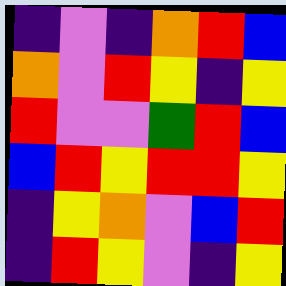[["indigo", "violet", "indigo", "orange", "red", "blue"], ["orange", "violet", "red", "yellow", "indigo", "yellow"], ["red", "violet", "violet", "green", "red", "blue"], ["blue", "red", "yellow", "red", "red", "yellow"], ["indigo", "yellow", "orange", "violet", "blue", "red"], ["indigo", "red", "yellow", "violet", "indigo", "yellow"]]